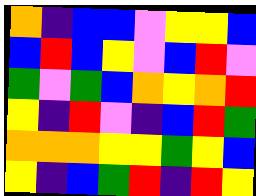[["orange", "indigo", "blue", "blue", "violet", "yellow", "yellow", "blue"], ["blue", "red", "blue", "yellow", "violet", "blue", "red", "violet"], ["green", "violet", "green", "blue", "orange", "yellow", "orange", "red"], ["yellow", "indigo", "red", "violet", "indigo", "blue", "red", "green"], ["orange", "orange", "orange", "yellow", "yellow", "green", "yellow", "blue"], ["yellow", "indigo", "blue", "green", "red", "indigo", "red", "yellow"]]